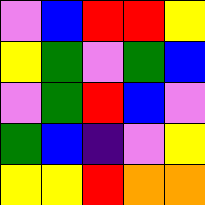[["violet", "blue", "red", "red", "yellow"], ["yellow", "green", "violet", "green", "blue"], ["violet", "green", "red", "blue", "violet"], ["green", "blue", "indigo", "violet", "yellow"], ["yellow", "yellow", "red", "orange", "orange"]]